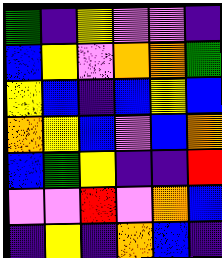[["green", "indigo", "yellow", "violet", "violet", "indigo"], ["blue", "yellow", "violet", "orange", "orange", "green"], ["yellow", "blue", "indigo", "blue", "yellow", "blue"], ["orange", "yellow", "blue", "violet", "blue", "orange"], ["blue", "green", "yellow", "indigo", "indigo", "red"], ["violet", "violet", "red", "violet", "orange", "blue"], ["indigo", "yellow", "indigo", "orange", "blue", "indigo"]]